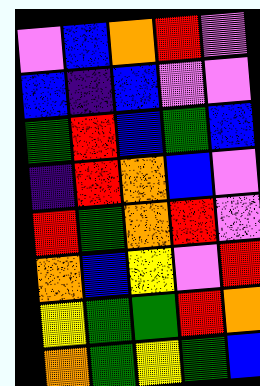[["violet", "blue", "orange", "red", "violet"], ["blue", "indigo", "blue", "violet", "violet"], ["green", "red", "blue", "green", "blue"], ["indigo", "red", "orange", "blue", "violet"], ["red", "green", "orange", "red", "violet"], ["orange", "blue", "yellow", "violet", "red"], ["yellow", "green", "green", "red", "orange"], ["orange", "green", "yellow", "green", "blue"]]